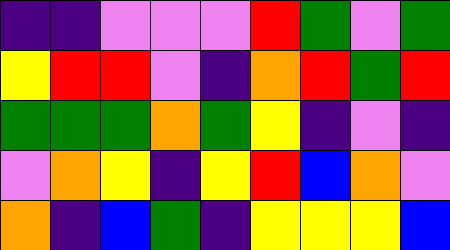[["indigo", "indigo", "violet", "violet", "violet", "red", "green", "violet", "green"], ["yellow", "red", "red", "violet", "indigo", "orange", "red", "green", "red"], ["green", "green", "green", "orange", "green", "yellow", "indigo", "violet", "indigo"], ["violet", "orange", "yellow", "indigo", "yellow", "red", "blue", "orange", "violet"], ["orange", "indigo", "blue", "green", "indigo", "yellow", "yellow", "yellow", "blue"]]